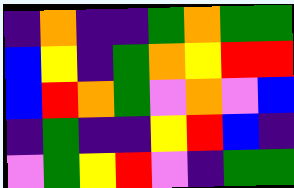[["indigo", "orange", "indigo", "indigo", "green", "orange", "green", "green"], ["blue", "yellow", "indigo", "green", "orange", "yellow", "red", "red"], ["blue", "red", "orange", "green", "violet", "orange", "violet", "blue"], ["indigo", "green", "indigo", "indigo", "yellow", "red", "blue", "indigo"], ["violet", "green", "yellow", "red", "violet", "indigo", "green", "green"]]